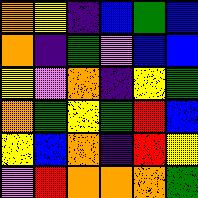[["orange", "yellow", "indigo", "blue", "green", "blue"], ["orange", "indigo", "green", "violet", "blue", "blue"], ["yellow", "violet", "orange", "indigo", "yellow", "green"], ["orange", "green", "yellow", "green", "red", "blue"], ["yellow", "blue", "orange", "indigo", "red", "yellow"], ["violet", "red", "orange", "orange", "orange", "green"]]